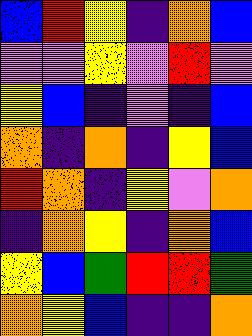[["blue", "red", "yellow", "indigo", "orange", "blue"], ["violet", "violet", "yellow", "violet", "red", "violet"], ["yellow", "blue", "indigo", "violet", "indigo", "blue"], ["orange", "indigo", "orange", "indigo", "yellow", "blue"], ["red", "orange", "indigo", "yellow", "violet", "orange"], ["indigo", "orange", "yellow", "indigo", "orange", "blue"], ["yellow", "blue", "green", "red", "red", "green"], ["orange", "yellow", "blue", "indigo", "indigo", "orange"]]